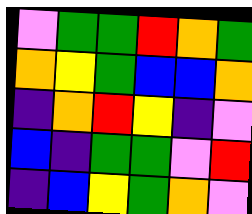[["violet", "green", "green", "red", "orange", "green"], ["orange", "yellow", "green", "blue", "blue", "orange"], ["indigo", "orange", "red", "yellow", "indigo", "violet"], ["blue", "indigo", "green", "green", "violet", "red"], ["indigo", "blue", "yellow", "green", "orange", "violet"]]